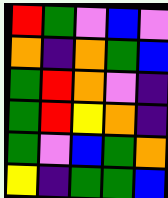[["red", "green", "violet", "blue", "violet"], ["orange", "indigo", "orange", "green", "blue"], ["green", "red", "orange", "violet", "indigo"], ["green", "red", "yellow", "orange", "indigo"], ["green", "violet", "blue", "green", "orange"], ["yellow", "indigo", "green", "green", "blue"]]